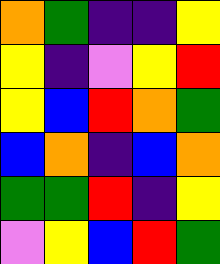[["orange", "green", "indigo", "indigo", "yellow"], ["yellow", "indigo", "violet", "yellow", "red"], ["yellow", "blue", "red", "orange", "green"], ["blue", "orange", "indigo", "blue", "orange"], ["green", "green", "red", "indigo", "yellow"], ["violet", "yellow", "blue", "red", "green"]]